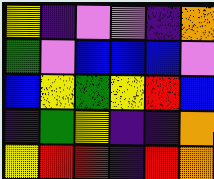[["yellow", "indigo", "violet", "violet", "indigo", "orange"], ["green", "violet", "blue", "blue", "blue", "violet"], ["blue", "yellow", "green", "yellow", "red", "blue"], ["indigo", "green", "yellow", "indigo", "indigo", "orange"], ["yellow", "red", "red", "indigo", "red", "orange"]]